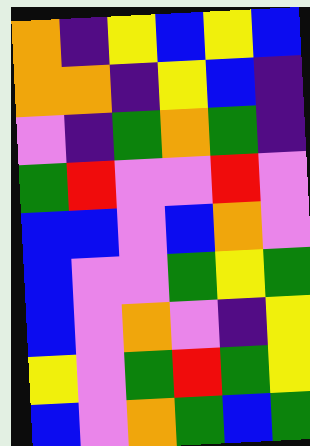[["orange", "indigo", "yellow", "blue", "yellow", "blue"], ["orange", "orange", "indigo", "yellow", "blue", "indigo"], ["violet", "indigo", "green", "orange", "green", "indigo"], ["green", "red", "violet", "violet", "red", "violet"], ["blue", "blue", "violet", "blue", "orange", "violet"], ["blue", "violet", "violet", "green", "yellow", "green"], ["blue", "violet", "orange", "violet", "indigo", "yellow"], ["yellow", "violet", "green", "red", "green", "yellow"], ["blue", "violet", "orange", "green", "blue", "green"]]